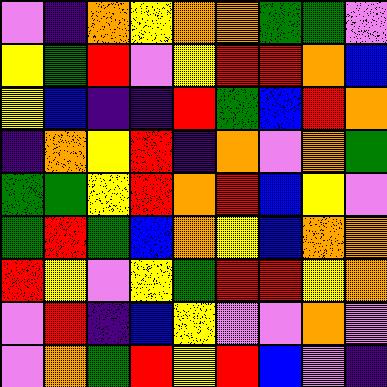[["violet", "indigo", "orange", "yellow", "orange", "orange", "green", "green", "violet"], ["yellow", "green", "red", "violet", "yellow", "red", "red", "orange", "blue"], ["yellow", "blue", "indigo", "indigo", "red", "green", "blue", "red", "orange"], ["indigo", "orange", "yellow", "red", "indigo", "orange", "violet", "orange", "green"], ["green", "green", "yellow", "red", "orange", "red", "blue", "yellow", "violet"], ["green", "red", "green", "blue", "orange", "yellow", "blue", "orange", "orange"], ["red", "yellow", "violet", "yellow", "green", "red", "red", "yellow", "orange"], ["violet", "red", "indigo", "blue", "yellow", "violet", "violet", "orange", "violet"], ["violet", "orange", "green", "red", "yellow", "red", "blue", "violet", "indigo"]]